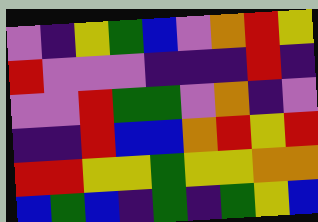[["violet", "indigo", "yellow", "green", "blue", "violet", "orange", "red", "yellow"], ["red", "violet", "violet", "violet", "indigo", "indigo", "indigo", "red", "indigo"], ["violet", "violet", "red", "green", "green", "violet", "orange", "indigo", "violet"], ["indigo", "indigo", "red", "blue", "blue", "orange", "red", "yellow", "red"], ["red", "red", "yellow", "yellow", "green", "yellow", "yellow", "orange", "orange"], ["blue", "green", "blue", "indigo", "green", "indigo", "green", "yellow", "blue"]]